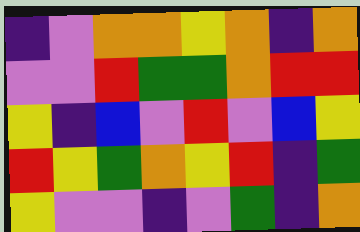[["indigo", "violet", "orange", "orange", "yellow", "orange", "indigo", "orange"], ["violet", "violet", "red", "green", "green", "orange", "red", "red"], ["yellow", "indigo", "blue", "violet", "red", "violet", "blue", "yellow"], ["red", "yellow", "green", "orange", "yellow", "red", "indigo", "green"], ["yellow", "violet", "violet", "indigo", "violet", "green", "indigo", "orange"]]